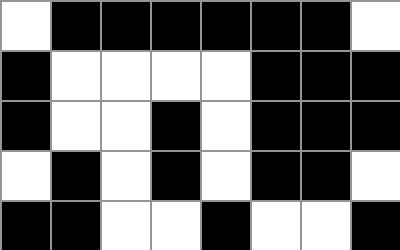[["white", "black", "black", "black", "black", "black", "black", "white"], ["black", "white", "white", "white", "white", "black", "black", "black"], ["black", "white", "white", "black", "white", "black", "black", "black"], ["white", "black", "white", "black", "white", "black", "black", "white"], ["black", "black", "white", "white", "black", "white", "white", "black"]]